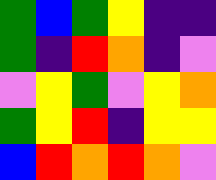[["green", "blue", "green", "yellow", "indigo", "indigo"], ["green", "indigo", "red", "orange", "indigo", "violet"], ["violet", "yellow", "green", "violet", "yellow", "orange"], ["green", "yellow", "red", "indigo", "yellow", "yellow"], ["blue", "red", "orange", "red", "orange", "violet"]]